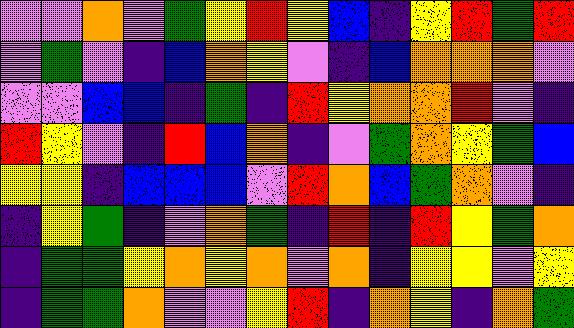[["violet", "violet", "orange", "violet", "green", "yellow", "red", "yellow", "blue", "indigo", "yellow", "red", "green", "red"], ["violet", "green", "violet", "indigo", "blue", "orange", "yellow", "violet", "indigo", "blue", "orange", "orange", "orange", "violet"], ["violet", "violet", "blue", "blue", "indigo", "green", "indigo", "red", "yellow", "orange", "orange", "red", "violet", "indigo"], ["red", "yellow", "violet", "indigo", "red", "blue", "orange", "indigo", "violet", "green", "orange", "yellow", "green", "blue"], ["yellow", "yellow", "indigo", "blue", "blue", "blue", "violet", "red", "orange", "blue", "green", "orange", "violet", "indigo"], ["indigo", "yellow", "green", "indigo", "violet", "orange", "green", "indigo", "red", "indigo", "red", "yellow", "green", "orange"], ["indigo", "green", "green", "yellow", "orange", "yellow", "orange", "violet", "orange", "indigo", "yellow", "yellow", "violet", "yellow"], ["indigo", "green", "green", "orange", "violet", "violet", "yellow", "red", "indigo", "orange", "yellow", "indigo", "orange", "green"]]